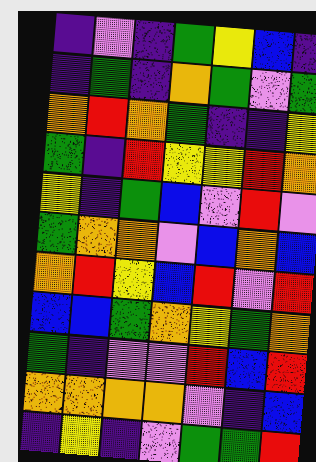[["indigo", "violet", "indigo", "green", "yellow", "blue", "indigo"], ["indigo", "green", "indigo", "orange", "green", "violet", "green"], ["orange", "red", "orange", "green", "indigo", "indigo", "yellow"], ["green", "indigo", "red", "yellow", "yellow", "red", "orange"], ["yellow", "indigo", "green", "blue", "violet", "red", "violet"], ["green", "orange", "orange", "violet", "blue", "orange", "blue"], ["orange", "red", "yellow", "blue", "red", "violet", "red"], ["blue", "blue", "green", "orange", "yellow", "green", "orange"], ["green", "indigo", "violet", "violet", "red", "blue", "red"], ["orange", "orange", "orange", "orange", "violet", "indigo", "blue"], ["indigo", "yellow", "indigo", "violet", "green", "green", "red"]]